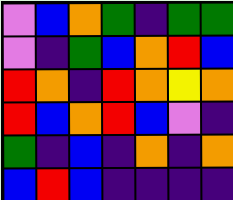[["violet", "blue", "orange", "green", "indigo", "green", "green"], ["violet", "indigo", "green", "blue", "orange", "red", "blue"], ["red", "orange", "indigo", "red", "orange", "yellow", "orange"], ["red", "blue", "orange", "red", "blue", "violet", "indigo"], ["green", "indigo", "blue", "indigo", "orange", "indigo", "orange"], ["blue", "red", "blue", "indigo", "indigo", "indigo", "indigo"]]